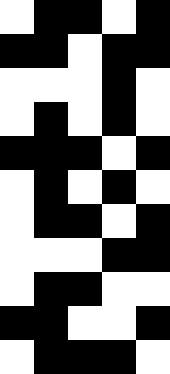[["white", "black", "black", "white", "black"], ["black", "black", "white", "black", "black"], ["white", "white", "white", "black", "white"], ["white", "black", "white", "black", "white"], ["black", "black", "black", "white", "black"], ["white", "black", "white", "black", "white"], ["white", "black", "black", "white", "black"], ["white", "white", "white", "black", "black"], ["white", "black", "black", "white", "white"], ["black", "black", "white", "white", "black"], ["white", "black", "black", "black", "white"]]